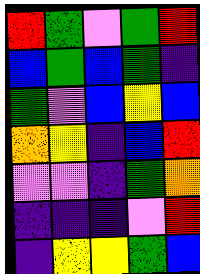[["red", "green", "violet", "green", "red"], ["blue", "green", "blue", "green", "indigo"], ["green", "violet", "blue", "yellow", "blue"], ["orange", "yellow", "indigo", "blue", "red"], ["violet", "violet", "indigo", "green", "orange"], ["indigo", "indigo", "indigo", "violet", "red"], ["indigo", "yellow", "yellow", "green", "blue"]]